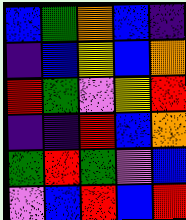[["blue", "green", "orange", "blue", "indigo"], ["indigo", "blue", "yellow", "blue", "orange"], ["red", "green", "violet", "yellow", "red"], ["indigo", "indigo", "red", "blue", "orange"], ["green", "red", "green", "violet", "blue"], ["violet", "blue", "red", "blue", "red"]]